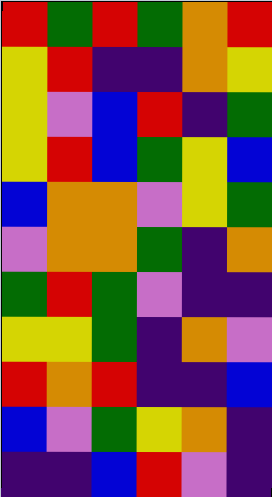[["red", "green", "red", "green", "orange", "red"], ["yellow", "red", "indigo", "indigo", "orange", "yellow"], ["yellow", "violet", "blue", "red", "indigo", "green"], ["yellow", "red", "blue", "green", "yellow", "blue"], ["blue", "orange", "orange", "violet", "yellow", "green"], ["violet", "orange", "orange", "green", "indigo", "orange"], ["green", "red", "green", "violet", "indigo", "indigo"], ["yellow", "yellow", "green", "indigo", "orange", "violet"], ["red", "orange", "red", "indigo", "indigo", "blue"], ["blue", "violet", "green", "yellow", "orange", "indigo"], ["indigo", "indigo", "blue", "red", "violet", "indigo"]]